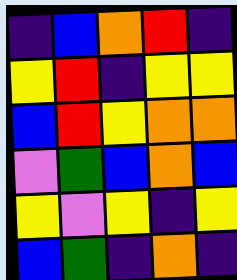[["indigo", "blue", "orange", "red", "indigo"], ["yellow", "red", "indigo", "yellow", "yellow"], ["blue", "red", "yellow", "orange", "orange"], ["violet", "green", "blue", "orange", "blue"], ["yellow", "violet", "yellow", "indigo", "yellow"], ["blue", "green", "indigo", "orange", "indigo"]]